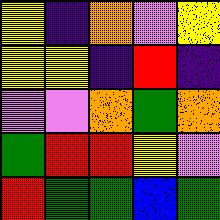[["yellow", "indigo", "orange", "violet", "yellow"], ["yellow", "yellow", "indigo", "red", "indigo"], ["violet", "violet", "orange", "green", "orange"], ["green", "red", "red", "yellow", "violet"], ["red", "green", "green", "blue", "green"]]